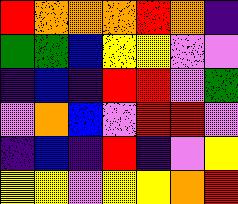[["red", "orange", "orange", "orange", "red", "orange", "indigo"], ["green", "green", "blue", "yellow", "yellow", "violet", "violet"], ["indigo", "blue", "indigo", "red", "red", "violet", "green"], ["violet", "orange", "blue", "violet", "red", "red", "violet"], ["indigo", "blue", "indigo", "red", "indigo", "violet", "yellow"], ["yellow", "yellow", "violet", "yellow", "yellow", "orange", "red"]]